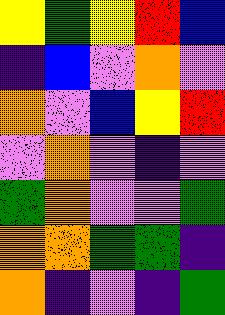[["yellow", "green", "yellow", "red", "blue"], ["indigo", "blue", "violet", "orange", "violet"], ["orange", "violet", "blue", "yellow", "red"], ["violet", "orange", "violet", "indigo", "violet"], ["green", "orange", "violet", "violet", "green"], ["orange", "orange", "green", "green", "indigo"], ["orange", "indigo", "violet", "indigo", "green"]]